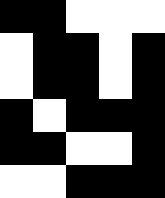[["black", "black", "white", "white", "white"], ["white", "black", "black", "white", "black"], ["white", "black", "black", "white", "black"], ["black", "white", "black", "black", "black"], ["black", "black", "white", "white", "black"], ["white", "white", "black", "black", "black"]]